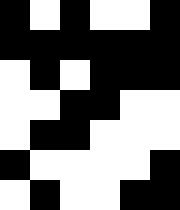[["black", "white", "black", "white", "white", "black"], ["black", "black", "black", "black", "black", "black"], ["white", "black", "white", "black", "black", "black"], ["white", "white", "black", "black", "white", "white"], ["white", "black", "black", "white", "white", "white"], ["black", "white", "white", "white", "white", "black"], ["white", "black", "white", "white", "black", "black"]]